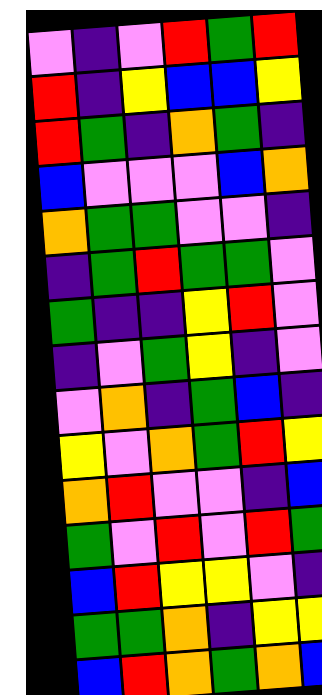[["violet", "indigo", "violet", "red", "green", "red"], ["red", "indigo", "yellow", "blue", "blue", "yellow"], ["red", "green", "indigo", "orange", "green", "indigo"], ["blue", "violet", "violet", "violet", "blue", "orange"], ["orange", "green", "green", "violet", "violet", "indigo"], ["indigo", "green", "red", "green", "green", "violet"], ["green", "indigo", "indigo", "yellow", "red", "violet"], ["indigo", "violet", "green", "yellow", "indigo", "violet"], ["violet", "orange", "indigo", "green", "blue", "indigo"], ["yellow", "violet", "orange", "green", "red", "yellow"], ["orange", "red", "violet", "violet", "indigo", "blue"], ["green", "violet", "red", "violet", "red", "green"], ["blue", "red", "yellow", "yellow", "violet", "indigo"], ["green", "green", "orange", "indigo", "yellow", "yellow"], ["blue", "red", "orange", "green", "orange", "blue"]]